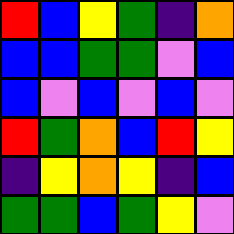[["red", "blue", "yellow", "green", "indigo", "orange"], ["blue", "blue", "green", "green", "violet", "blue"], ["blue", "violet", "blue", "violet", "blue", "violet"], ["red", "green", "orange", "blue", "red", "yellow"], ["indigo", "yellow", "orange", "yellow", "indigo", "blue"], ["green", "green", "blue", "green", "yellow", "violet"]]